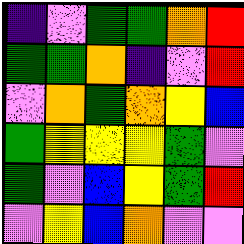[["indigo", "violet", "green", "green", "orange", "red"], ["green", "green", "orange", "indigo", "violet", "red"], ["violet", "orange", "green", "orange", "yellow", "blue"], ["green", "yellow", "yellow", "yellow", "green", "violet"], ["green", "violet", "blue", "yellow", "green", "red"], ["violet", "yellow", "blue", "orange", "violet", "violet"]]